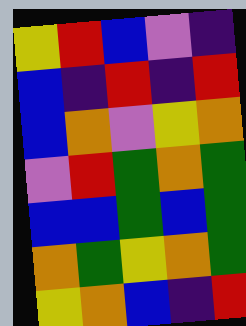[["yellow", "red", "blue", "violet", "indigo"], ["blue", "indigo", "red", "indigo", "red"], ["blue", "orange", "violet", "yellow", "orange"], ["violet", "red", "green", "orange", "green"], ["blue", "blue", "green", "blue", "green"], ["orange", "green", "yellow", "orange", "green"], ["yellow", "orange", "blue", "indigo", "red"]]